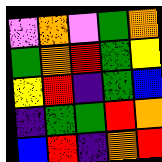[["violet", "orange", "violet", "green", "orange"], ["green", "orange", "red", "green", "yellow"], ["yellow", "red", "indigo", "green", "blue"], ["indigo", "green", "green", "red", "orange"], ["blue", "red", "indigo", "orange", "red"]]